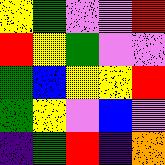[["yellow", "green", "violet", "violet", "red"], ["red", "yellow", "green", "violet", "violet"], ["green", "blue", "yellow", "yellow", "red"], ["green", "yellow", "violet", "blue", "violet"], ["indigo", "green", "red", "indigo", "orange"]]